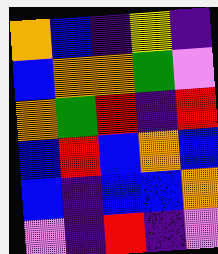[["orange", "blue", "indigo", "yellow", "indigo"], ["blue", "orange", "orange", "green", "violet"], ["orange", "green", "red", "indigo", "red"], ["blue", "red", "blue", "orange", "blue"], ["blue", "indigo", "blue", "blue", "orange"], ["violet", "indigo", "red", "indigo", "violet"]]